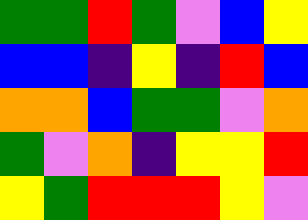[["green", "green", "red", "green", "violet", "blue", "yellow"], ["blue", "blue", "indigo", "yellow", "indigo", "red", "blue"], ["orange", "orange", "blue", "green", "green", "violet", "orange"], ["green", "violet", "orange", "indigo", "yellow", "yellow", "red"], ["yellow", "green", "red", "red", "red", "yellow", "violet"]]